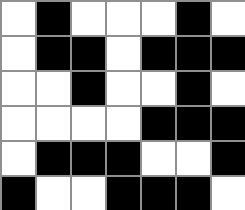[["white", "black", "white", "white", "white", "black", "white"], ["white", "black", "black", "white", "black", "black", "black"], ["white", "white", "black", "white", "white", "black", "white"], ["white", "white", "white", "white", "black", "black", "black"], ["white", "black", "black", "black", "white", "white", "black"], ["black", "white", "white", "black", "black", "black", "white"]]